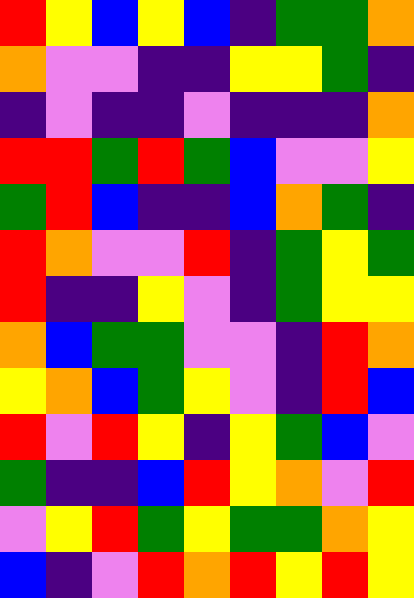[["red", "yellow", "blue", "yellow", "blue", "indigo", "green", "green", "orange"], ["orange", "violet", "violet", "indigo", "indigo", "yellow", "yellow", "green", "indigo"], ["indigo", "violet", "indigo", "indigo", "violet", "indigo", "indigo", "indigo", "orange"], ["red", "red", "green", "red", "green", "blue", "violet", "violet", "yellow"], ["green", "red", "blue", "indigo", "indigo", "blue", "orange", "green", "indigo"], ["red", "orange", "violet", "violet", "red", "indigo", "green", "yellow", "green"], ["red", "indigo", "indigo", "yellow", "violet", "indigo", "green", "yellow", "yellow"], ["orange", "blue", "green", "green", "violet", "violet", "indigo", "red", "orange"], ["yellow", "orange", "blue", "green", "yellow", "violet", "indigo", "red", "blue"], ["red", "violet", "red", "yellow", "indigo", "yellow", "green", "blue", "violet"], ["green", "indigo", "indigo", "blue", "red", "yellow", "orange", "violet", "red"], ["violet", "yellow", "red", "green", "yellow", "green", "green", "orange", "yellow"], ["blue", "indigo", "violet", "red", "orange", "red", "yellow", "red", "yellow"]]